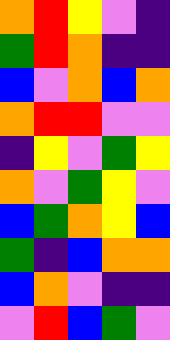[["orange", "red", "yellow", "violet", "indigo"], ["green", "red", "orange", "indigo", "indigo"], ["blue", "violet", "orange", "blue", "orange"], ["orange", "red", "red", "violet", "violet"], ["indigo", "yellow", "violet", "green", "yellow"], ["orange", "violet", "green", "yellow", "violet"], ["blue", "green", "orange", "yellow", "blue"], ["green", "indigo", "blue", "orange", "orange"], ["blue", "orange", "violet", "indigo", "indigo"], ["violet", "red", "blue", "green", "violet"]]